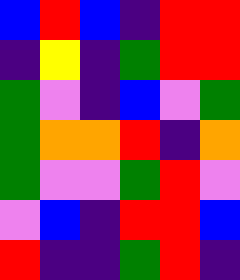[["blue", "red", "blue", "indigo", "red", "red"], ["indigo", "yellow", "indigo", "green", "red", "red"], ["green", "violet", "indigo", "blue", "violet", "green"], ["green", "orange", "orange", "red", "indigo", "orange"], ["green", "violet", "violet", "green", "red", "violet"], ["violet", "blue", "indigo", "red", "red", "blue"], ["red", "indigo", "indigo", "green", "red", "indigo"]]